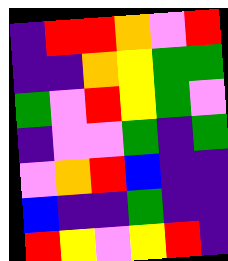[["indigo", "red", "red", "orange", "violet", "red"], ["indigo", "indigo", "orange", "yellow", "green", "green"], ["green", "violet", "red", "yellow", "green", "violet"], ["indigo", "violet", "violet", "green", "indigo", "green"], ["violet", "orange", "red", "blue", "indigo", "indigo"], ["blue", "indigo", "indigo", "green", "indigo", "indigo"], ["red", "yellow", "violet", "yellow", "red", "indigo"]]